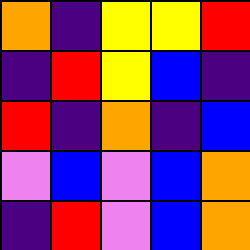[["orange", "indigo", "yellow", "yellow", "red"], ["indigo", "red", "yellow", "blue", "indigo"], ["red", "indigo", "orange", "indigo", "blue"], ["violet", "blue", "violet", "blue", "orange"], ["indigo", "red", "violet", "blue", "orange"]]